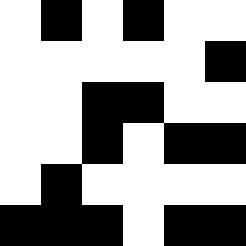[["white", "black", "white", "black", "white", "white"], ["white", "white", "white", "white", "white", "black"], ["white", "white", "black", "black", "white", "white"], ["white", "white", "black", "white", "black", "black"], ["white", "black", "white", "white", "white", "white"], ["black", "black", "black", "white", "black", "black"]]